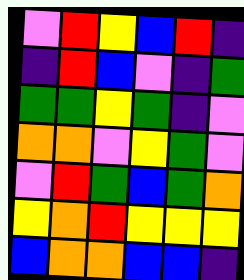[["violet", "red", "yellow", "blue", "red", "indigo"], ["indigo", "red", "blue", "violet", "indigo", "green"], ["green", "green", "yellow", "green", "indigo", "violet"], ["orange", "orange", "violet", "yellow", "green", "violet"], ["violet", "red", "green", "blue", "green", "orange"], ["yellow", "orange", "red", "yellow", "yellow", "yellow"], ["blue", "orange", "orange", "blue", "blue", "indigo"]]